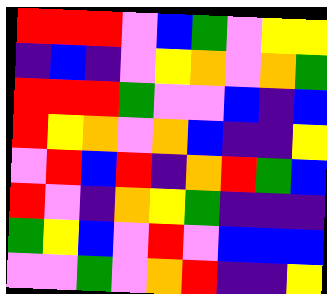[["red", "red", "red", "violet", "blue", "green", "violet", "yellow", "yellow"], ["indigo", "blue", "indigo", "violet", "yellow", "orange", "violet", "orange", "green"], ["red", "red", "red", "green", "violet", "violet", "blue", "indigo", "blue"], ["red", "yellow", "orange", "violet", "orange", "blue", "indigo", "indigo", "yellow"], ["violet", "red", "blue", "red", "indigo", "orange", "red", "green", "blue"], ["red", "violet", "indigo", "orange", "yellow", "green", "indigo", "indigo", "indigo"], ["green", "yellow", "blue", "violet", "red", "violet", "blue", "blue", "blue"], ["violet", "violet", "green", "violet", "orange", "red", "indigo", "indigo", "yellow"]]